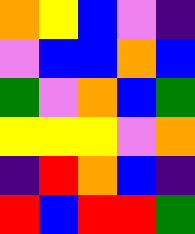[["orange", "yellow", "blue", "violet", "indigo"], ["violet", "blue", "blue", "orange", "blue"], ["green", "violet", "orange", "blue", "green"], ["yellow", "yellow", "yellow", "violet", "orange"], ["indigo", "red", "orange", "blue", "indigo"], ["red", "blue", "red", "red", "green"]]